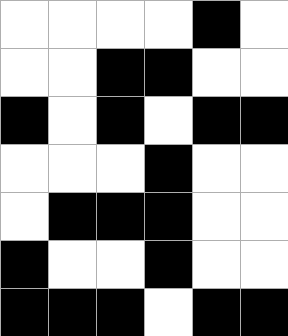[["white", "white", "white", "white", "black", "white"], ["white", "white", "black", "black", "white", "white"], ["black", "white", "black", "white", "black", "black"], ["white", "white", "white", "black", "white", "white"], ["white", "black", "black", "black", "white", "white"], ["black", "white", "white", "black", "white", "white"], ["black", "black", "black", "white", "black", "black"]]